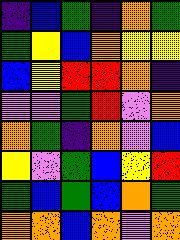[["indigo", "blue", "green", "indigo", "orange", "green"], ["green", "yellow", "blue", "orange", "yellow", "yellow"], ["blue", "yellow", "red", "red", "orange", "indigo"], ["violet", "violet", "green", "red", "violet", "orange"], ["orange", "green", "indigo", "orange", "violet", "blue"], ["yellow", "violet", "green", "blue", "yellow", "red"], ["green", "blue", "green", "blue", "orange", "green"], ["orange", "orange", "blue", "orange", "violet", "orange"]]